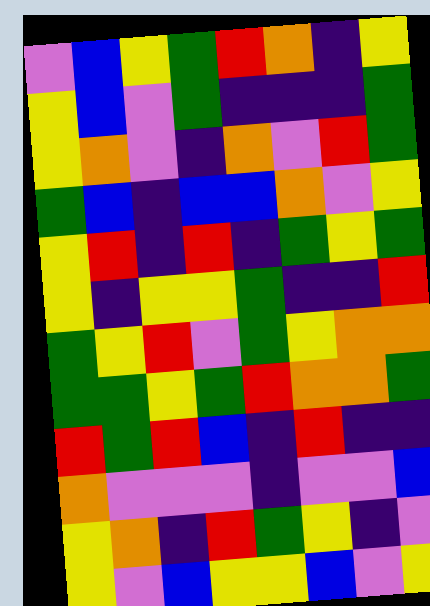[["violet", "blue", "yellow", "green", "red", "orange", "indigo", "yellow"], ["yellow", "blue", "violet", "green", "indigo", "indigo", "indigo", "green"], ["yellow", "orange", "violet", "indigo", "orange", "violet", "red", "green"], ["green", "blue", "indigo", "blue", "blue", "orange", "violet", "yellow"], ["yellow", "red", "indigo", "red", "indigo", "green", "yellow", "green"], ["yellow", "indigo", "yellow", "yellow", "green", "indigo", "indigo", "red"], ["green", "yellow", "red", "violet", "green", "yellow", "orange", "orange"], ["green", "green", "yellow", "green", "red", "orange", "orange", "green"], ["red", "green", "red", "blue", "indigo", "red", "indigo", "indigo"], ["orange", "violet", "violet", "violet", "indigo", "violet", "violet", "blue"], ["yellow", "orange", "indigo", "red", "green", "yellow", "indigo", "violet"], ["yellow", "violet", "blue", "yellow", "yellow", "blue", "violet", "yellow"]]